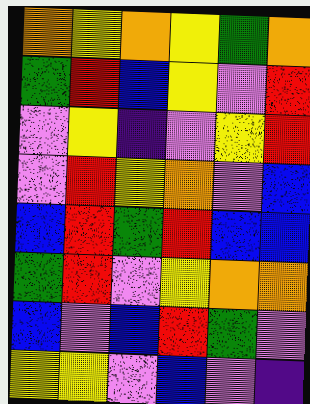[["orange", "yellow", "orange", "yellow", "green", "orange"], ["green", "red", "blue", "yellow", "violet", "red"], ["violet", "yellow", "indigo", "violet", "yellow", "red"], ["violet", "red", "yellow", "orange", "violet", "blue"], ["blue", "red", "green", "red", "blue", "blue"], ["green", "red", "violet", "yellow", "orange", "orange"], ["blue", "violet", "blue", "red", "green", "violet"], ["yellow", "yellow", "violet", "blue", "violet", "indigo"]]